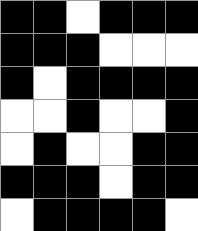[["black", "black", "white", "black", "black", "black"], ["black", "black", "black", "white", "white", "white"], ["black", "white", "black", "black", "black", "black"], ["white", "white", "black", "white", "white", "black"], ["white", "black", "white", "white", "black", "black"], ["black", "black", "black", "white", "black", "black"], ["white", "black", "black", "black", "black", "white"]]